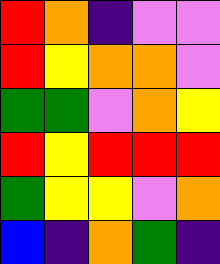[["red", "orange", "indigo", "violet", "violet"], ["red", "yellow", "orange", "orange", "violet"], ["green", "green", "violet", "orange", "yellow"], ["red", "yellow", "red", "red", "red"], ["green", "yellow", "yellow", "violet", "orange"], ["blue", "indigo", "orange", "green", "indigo"]]